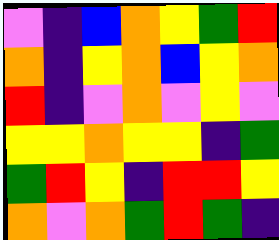[["violet", "indigo", "blue", "orange", "yellow", "green", "red"], ["orange", "indigo", "yellow", "orange", "blue", "yellow", "orange"], ["red", "indigo", "violet", "orange", "violet", "yellow", "violet"], ["yellow", "yellow", "orange", "yellow", "yellow", "indigo", "green"], ["green", "red", "yellow", "indigo", "red", "red", "yellow"], ["orange", "violet", "orange", "green", "red", "green", "indigo"]]